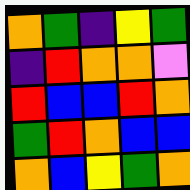[["orange", "green", "indigo", "yellow", "green"], ["indigo", "red", "orange", "orange", "violet"], ["red", "blue", "blue", "red", "orange"], ["green", "red", "orange", "blue", "blue"], ["orange", "blue", "yellow", "green", "orange"]]